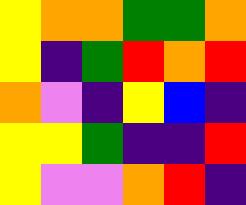[["yellow", "orange", "orange", "green", "green", "orange"], ["yellow", "indigo", "green", "red", "orange", "red"], ["orange", "violet", "indigo", "yellow", "blue", "indigo"], ["yellow", "yellow", "green", "indigo", "indigo", "red"], ["yellow", "violet", "violet", "orange", "red", "indigo"]]